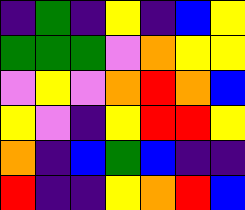[["indigo", "green", "indigo", "yellow", "indigo", "blue", "yellow"], ["green", "green", "green", "violet", "orange", "yellow", "yellow"], ["violet", "yellow", "violet", "orange", "red", "orange", "blue"], ["yellow", "violet", "indigo", "yellow", "red", "red", "yellow"], ["orange", "indigo", "blue", "green", "blue", "indigo", "indigo"], ["red", "indigo", "indigo", "yellow", "orange", "red", "blue"]]